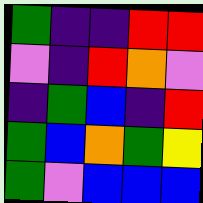[["green", "indigo", "indigo", "red", "red"], ["violet", "indigo", "red", "orange", "violet"], ["indigo", "green", "blue", "indigo", "red"], ["green", "blue", "orange", "green", "yellow"], ["green", "violet", "blue", "blue", "blue"]]